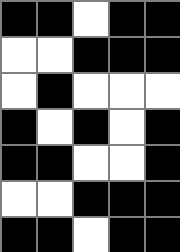[["black", "black", "white", "black", "black"], ["white", "white", "black", "black", "black"], ["white", "black", "white", "white", "white"], ["black", "white", "black", "white", "black"], ["black", "black", "white", "white", "black"], ["white", "white", "black", "black", "black"], ["black", "black", "white", "black", "black"]]